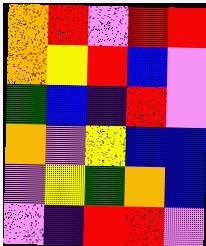[["orange", "red", "violet", "red", "red"], ["orange", "yellow", "red", "blue", "violet"], ["green", "blue", "indigo", "red", "violet"], ["orange", "violet", "yellow", "blue", "blue"], ["violet", "yellow", "green", "orange", "blue"], ["violet", "indigo", "red", "red", "violet"]]